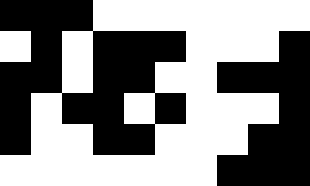[["black", "black", "black", "white", "white", "white", "white", "white", "white", "white"], ["white", "black", "white", "black", "black", "black", "white", "white", "white", "black"], ["black", "black", "white", "black", "black", "white", "white", "black", "black", "black"], ["black", "white", "black", "black", "white", "black", "white", "white", "white", "black"], ["black", "white", "white", "black", "black", "white", "white", "white", "black", "black"], ["white", "white", "white", "white", "white", "white", "white", "black", "black", "black"]]